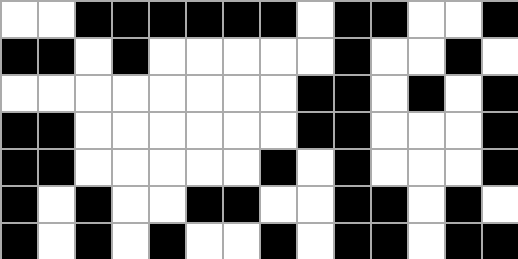[["white", "white", "black", "black", "black", "black", "black", "black", "white", "black", "black", "white", "white", "black"], ["black", "black", "white", "black", "white", "white", "white", "white", "white", "black", "white", "white", "black", "white"], ["white", "white", "white", "white", "white", "white", "white", "white", "black", "black", "white", "black", "white", "black"], ["black", "black", "white", "white", "white", "white", "white", "white", "black", "black", "white", "white", "white", "black"], ["black", "black", "white", "white", "white", "white", "white", "black", "white", "black", "white", "white", "white", "black"], ["black", "white", "black", "white", "white", "black", "black", "white", "white", "black", "black", "white", "black", "white"], ["black", "white", "black", "white", "black", "white", "white", "black", "white", "black", "black", "white", "black", "black"]]